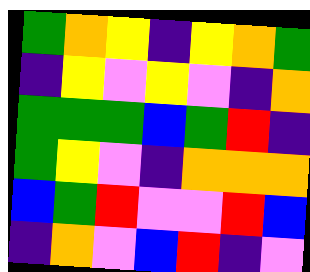[["green", "orange", "yellow", "indigo", "yellow", "orange", "green"], ["indigo", "yellow", "violet", "yellow", "violet", "indigo", "orange"], ["green", "green", "green", "blue", "green", "red", "indigo"], ["green", "yellow", "violet", "indigo", "orange", "orange", "orange"], ["blue", "green", "red", "violet", "violet", "red", "blue"], ["indigo", "orange", "violet", "blue", "red", "indigo", "violet"]]